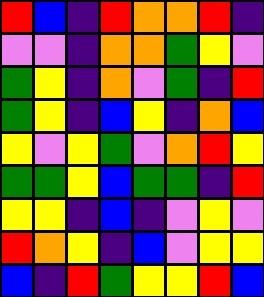[["red", "blue", "indigo", "red", "orange", "orange", "red", "indigo"], ["violet", "violet", "indigo", "orange", "orange", "green", "yellow", "violet"], ["green", "yellow", "indigo", "orange", "violet", "green", "indigo", "red"], ["green", "yellow", "indigo", "blue", "yellow", "indigo", "orange", "blue"], ["yellow", "violet", "yellow", "green", "violet", "orange", "red", "yellow"], ["green", "green", "yellow", "blue", "green", "green", "indigo", "red"], ["yellow", "yellow", "indigo", "blue", "indigo", "violet", "yellow", "violet"], ["red", "orange", "yellow", "indigo", "blue", "violet", "yellow", "yellow"], ["blue", "indigo", "red", "green", "yellow", "yellow", "red", "blue"]]